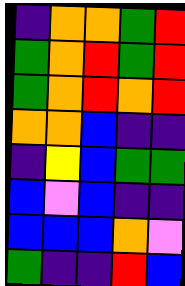[["indigo", "orange", "orange", "green", "red"], ["green", "orange", "red", "green", "red"], ["green", "orange", "red", "orange", "red"], ["orange", "orange", "blue", "indigo", "indigo"], ["indigo", "yellow", "blue", "green", "green"], ["blue", "violet", "blue", "indigo", "indigo"], ["blue", "blue", "blue", "orange", "violet"], ["green", "indigo", "indigo", "red", "blue"]]